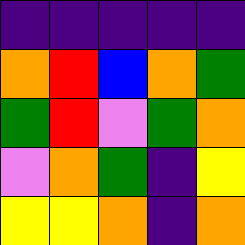[["indigo", "indigo", "indigo", "indigo", "indigo"], ["orange", "red", "blue", "orange", "green"], ["green", "red", "violet", "green", "orange"], ["violet", "orange", "green", "indigo", "yellow"], ["yellow", "yellow", "orange", "indigo", "orange"]]